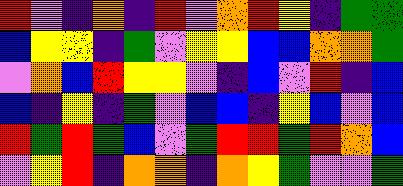[["red", "violet", "indigo", "orange", "indigo", "red", "violet", "orange", "red", "yellow", "indigo", "green", "green"], ["blue", "yellow", "yellow", "indigo", "green", "violet", "yellow", "yellow", "blue", "blue", "orange", "orange", "green"], ["violet", "orange", "blue", "red", "yellow", "yellow", "violet", "indigo", "blue", "violet", "red", "indigo", "blue"], ["blue", "indigo", "yellow", "indigo", "green", "violet", "blue", "blue", "indigo", "yellow", "blue", "violet", "blue"], ["red", "green", "red", "green", "blue", "violet", "green", "red", "red", "green", "red", "orange", "blue"], ["violet", "yellow", "red", "indigo", "orange", "orange", "indigo", "orange", "yellow", "green", "violet", "violet", "green"]]